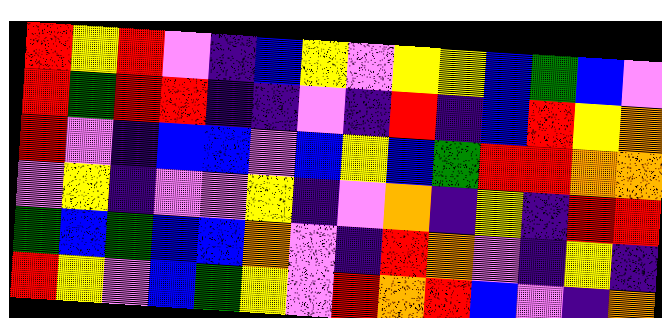[["red", "yellow", "red", "violet", "indigo", "blue", "yellow", "violet", "yellow", "yellow", "blue", "green", "blue", "violet"], ["red", "green", "red", "red", "indigo", "indigo", "violet", "indigo", "red", "indigo", "blue", "red", "yellow", "orange"], ["red", "violet", "indigo", "blue", "blue", "violet", "blue", "yellow", "blue", "green", "red", "red", "orange", "orange"], ["violet", "yellow", "indigo", "violet", "violet", "yellow", "indigo", "violet", "orange", "indigo", "yellow", "indigo", "red", "red"], ["green", "blue", "green", "blue", "blue", "orange", "violet", "indigo", "red", "orange", "violet", "indigo", "yellow", "indigo"], ["red", "yellow", "violet", "blue", "green", "yellow", "violet", "red", "orange", "red", "blue", "violet", "indigo", "orange"]]